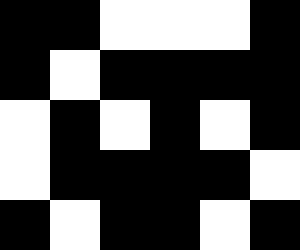[["black", "black", "white", "white", "white", "black"], ["black", "white", "black", "black", "black", "black"], ["white", "black", "white", "black", "white", "black"], ["white", "black", "black", "black", "black", "white"], ["black", "white", "black", "black", "white", "black"]]